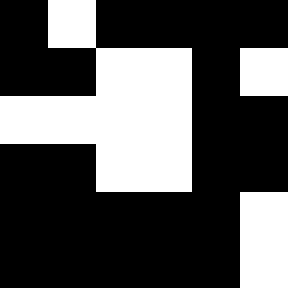[["black", "white", "black", "black", "black", "black"], ["black", "black", "white", "white", "black", "white"], ["white", "white", "white", "white", "black", "black"], ["black", "black", "white", "white", "black", "black"], ["black", "black", "black", "black", "black", "white"], ["black", "black", "black", "black", "black", "white"]]